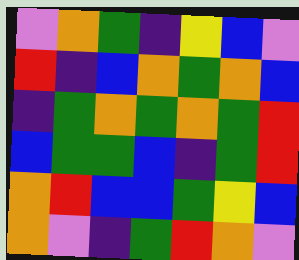[["violet", "orange", "green", "indigo", "yellow", "blue", "violet"], ["red", "indigo", "blue", "orange", "green", "orange", "blue"], ["indigo", "green", "orange", "green", "orange", "green", "red"], ["blue", "green", "green", "blue", "indigo", "green", "red"], ["orange", "red", "blue", "blue", "green", "yellow", "blue"], ["orange", "violet", "indigo", "green", "red", "orange", "violet"]]